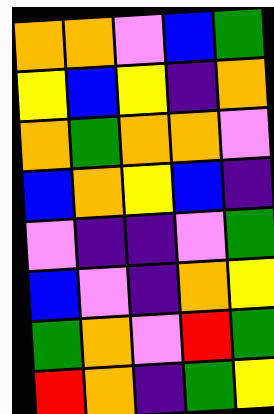[["orange", "orange", "violet", "blue", "green"], ["yellow", "blue", "yellow", "indigo", "orange"], ["orange", "green", "orange", "orange", "violet"], ["blue", "orange", "yellow", "blue", "indigo"], ["violet", "indigo", "indigo", "violet", "green"], ["blue", "violet", "indigo", "orange", "yellow"], ["green", "orange", "violet", "red", "green"], ["red", "orange", "indigo", "green", "yellow"]]